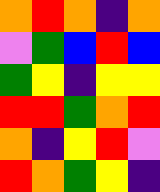[["orange", "red", "orange", "indigo", "orange"], ["violet", "green", "blue", "red", "blue"], ["green", "yellow", "indigo", "yellow", "yellow"], ["red", "red", "green", "orange", "red"], ["orange", "indigo", "yellow", "red", "violet"], ["red", "orange", "green", "yellow", "indigo"]]